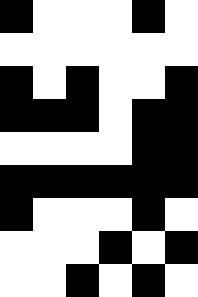[["black", "white", "white", "white", "black", "white"], ["white", "white", "white", "white", "white", "white"], ["black", "white", "black", "white", "white", "black"], ["black", "black", "black", "white", "black", "black"], ["white", "white", "white", "white", "black", "black"], ["black", "black", "black", "black", "black", "black"], ["black", "white", "white", "white", "black", "white"], ["white", "white", "white", "black", "white", "black"], ["white", "white", "black", "white", "black", "white"]]